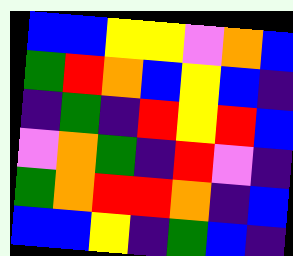[["blue", "blue", "yellow", "yellow", "violet", "orange", "blue"], ["green", "red", "orange", "blue", "yellow", "blue", "indigo"], ["indigo", "green", "indigo", "red", "yellow", "red", "blue"], ["violet", "orange", "green", "indigo", "red", "violet", "indigo"], ["green", "orange", "red", "red", "orange", "indigo", "blue"], ["blue", "blue", "yellow", "indigo", "green", "blue", "indigo"]]